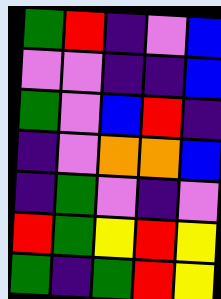[["green", "red", "indigo", "violet", "blue"], ["violet", "violet", "indigo", "indigo", "blue"], ["green", "violet", "blue", "red", "indigo"], ["indigo", "violet", "orange", "orange", "blue"], ["indigo", "green", "violet", "indigo", "violet"], ["red", "green", "yellow", "red", "yellow"], ["green", "indigo", "green", "red", "yellow"]]